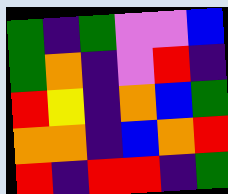[["green", "indigo", "green", "violet", "violet", "blue"], ["green", "orange", "indigo", "violet", "red", "indigo"], ["red", "yellow", "indigo", "orange", "blue", "green"], ["orange", "orange", "indigo", "blue", "orange", "red"], ["red", "indigo", "red", "red", "indigo", "green"]]